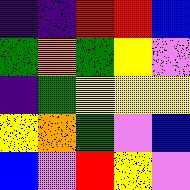[["indigo", "indigo", "red", "red", "blue"], ["green", "orange", "green", "yellow", "violet"], ["indigo", "green", "yellow", "yellow", "yellow"], ["yellow", "orange", "green", "violet", "blue"], ["blue", "violet", "red", "yellow", "violet"]]